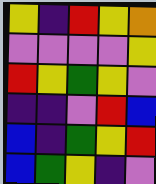[["yellow", "indigo", "red", "yellow", "orange"], ["violet", "violet", "violet", "violet", "yellow"], ["red", "yellow", "green", "yellow", "violet"], ["indigo", "indigo", "violet", "red", "blue"], ["blue", "indigo", "green", "yellow", "red"], ["blue", "green", "yellow", "indigo", "violet"]]